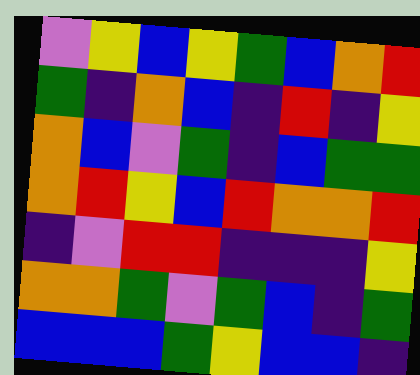[["violet", "yellow", "blue", "yellow", "green", "blue", "orange", "red"], ["green", "indigo", "orange", "blue", "indigo", "red", "indigo", "yellow"], ["orange", "blue", "violet", "green", "indigo", "blue", "green", "green"], ["orange", "red", "yellow", "blue", "red", "orange", "orange", "red"], ["indigo", "violet", "red", "red", "indigo", "indigo", "indigo", "yellow"], ["orange", "orange", "green", "violet", "green", "blue", "indigo", "green"], ["blue", "blue", "blue", "green", "yellow", "blue", "blue", "indigo"]]